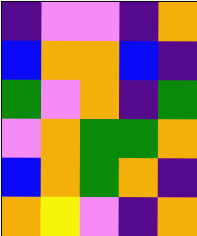[["indigo", "violet", "violet", "indigo", "orange"], ["blue", "orange", "orange", "blue", "indigo"], ["green", "violet", "orange", "indigo", "green"], ["violet", "orange", "green", "green", "orange"], ["blue", "orange", "green", "orange", "indigo"], ["orange", "yellow", "violet", "indigo", "orange"]]